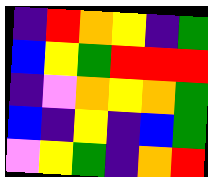[["indigo", "red", "orange", "yellow", "indigo", "green"], ["blue", "yellow", "green", "red", "red", "red"], ["indigo", "violet", "orange", "yellow", "orange", "green"], ["blue", "indigo", "yellow", "indigo", "blue", "green"], ["violet", "yellow", "green", "indigo", "orange", "red"]]